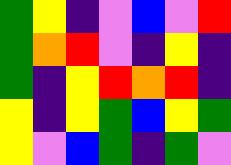[["green", "yellow", "indigo", "violet", "blue", "violet", "red"], ["green", "orange", "red", "violet", "indigo", "yellow", "indigo"], ["green", "indigo", "yellow", "red", "orange", "red", "indigo"], ["yellow", "indigo", "yellow", "green", "blue", "yellow", "green"], ["yellow", "violet", "blue", "green", "indigo", "green", "violet"]]